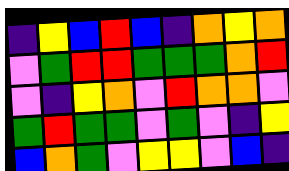[["indigo", "yellow", "blue", "red", "blue", "indigo", "orange", "yellow", "orange"], ["violet", "green", "red", "red", "green", "green", "green", "orange", "red"], ["violet", "indigo", "yellow", "orange", "violet", "red", "orange", "orange", "violet"], ["green", "red", "green", "green", "violet", "green", "violet", "indigo", "yellow"], ["blue", "orange", "green", "violet", "yellow", "yellow", "violet", "blue", "indigo"]]